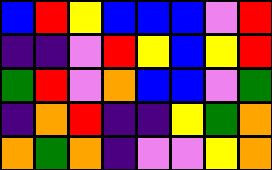[["blue", "red", "yellow", "blue", "blue", "blue", "violet", "red"], ["indigo", "indigo", "violet", "red", "yellow", "blue", "yellow", "red"], ["green", "red", "violet", "orange", "blue", "blue", "violet", "green"], ["indigo", "orange", "red", "indigo", "indigo", "yellow", "green", "orange"], ["orange", "green", "orange", "indigo", "violet", "violet", "yellow", "orange"]]